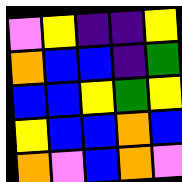[["violet", "yellow", "indigo", "indigo", "yellow"], ["orange", "blue", "blue", "indigo", "green"], ["blue", "blue", "yellow", "green", "yellow"], ["yellow", "blue", "blue", "orange", "blue"], ["orange", "violet", "blue", "orange", "violet"]]